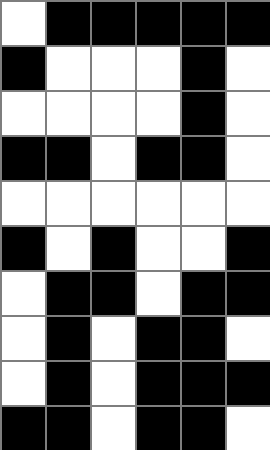[["white", "black", "black", "black", "black", "black"], ["black", "white", "white", "white", "black", "white"], ["white", "white", "white", "white", "black", "white"], ["black", "black", "white", "black", "black", "white"], ["white", "white", "white", "white", "white", "white"], ["black", "white", "black", "white", "white", "black"], ["white", "black", "black", "white", "black", "black"], ["white", "black", "white", "black", "black", "white"], ["white", "black", "white", "black", "black", "black"], ["black", "black", "white", "black", "black", "white"]]